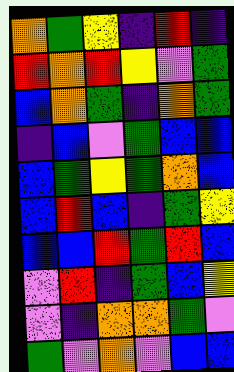[["orange", "green", "yellow", "indigo", "red", "indigo"], ["red", "orange", "red", "yellow", "violet", "green"], ["blue", "orange", "green", "indigo", "orange", "green"], ["indigo", "blue", "violet", "green", "blue", "blue"], ["blue", "green", "yellow", "green", "orange", "blue"], ["blue", "red", "blue", "indigo", "green", "yellow"], ["blue", "blue", "red", "green", "red", "blue"], ["violet", "red", "indigo", "green", "blue", "yellow"], ["violet", "indigo", "orange", "orange", "green", "violet"], ["green", "violet", "orange", "violet", "blue", "blue"]]